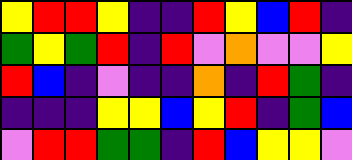[["yellow", "red", "red", "yellow", "indigo", "indigo", "red", "yellow", "blue", "red", "indigo"], ["green", "yellow", "green", "red", "indigo", "red", "violet", "orange", "violet", "violet", "yellow"], ["red", "blue", "indigo", "violet", "indigo", "indigo", "orange", "indigo", "red", "green", "indigo"], ["indigo", "indigo", "indigo", "yellow", "yellow", "blue", "yellow", "red", "indigo", "green", "blue"], ["violet", "red", "red", "green", "green", "indigo", "red", "blue", "yellow", "yellow", "violet"]]